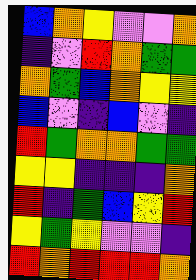[["blue", "orange", "yellow", "violet", "violet", "orange"], ["indigo", "violet", "red", "orange", "green", "green"], ["orange", "green", "blue", "orange", "yellow", "yellow"], ["blue", "violet", "indigo", "blue", "violet", "indigo"], ["red", "green", "orange", "orange", "green", "green"], ["yellow", "yellow", "indigo", "indigo", "indigo", "orange"], ["red", "indigo", "green", "blue", "yellow", "red"], ["yellow", "green", "yellow", "violet", "violet", "indigo"], ["red", "orange", "red", "red", "red", "orange"]]